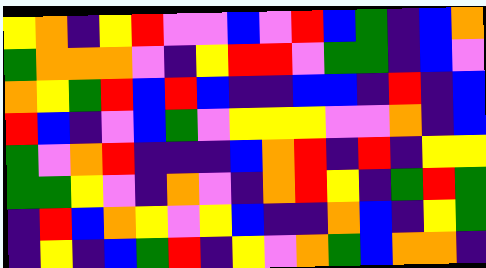[["yellow", "orange", "indigo", "yellow", "red", "violet", "violet", "blue", "violet", "red", "blue", "green", "indigo", "blue", "orange"], ["green", "orange", "orange", "orange", "violet", "indigo", "yellow", "red", "red", "violet", "green", "green", "indigo", "blue", "violet"], ["orange", "yellow", "green", "red", "blue", "red", "blue", "indigo", "indigo", "blue", "blue", "indigo", "red", "indigo", "blue"], ["red", "blue", "indigo", "violet", "blue", "green", "violet", "yellow", "yellow", "yellow", "violet", "violet", "orange", "indigo", "blue"], ["green", "violet", "orange", "red", "indigo", "indigo", "indigo", "blue", "orange", "red", "indigo", "red", "indigo", "yellow", "yellow"], ["green", "green", "yellow", "violet", "indigo", "orange", "violet", "indigo", "orange", "red", "yellow", "indigo", "green", "red", "green"], ["indigo", "red", "blue", "orange", "yellow", "violet", "yellow", "blue", "indigo", "indigo", "orange", "blue", "indigo", "yellow", "green"], ["indigo", "yellow", "indigo", "blue", "green", "red", "indigo", "yellow", "violet", "orange", "green", "blue", "orange", "orange", "indigo"]]